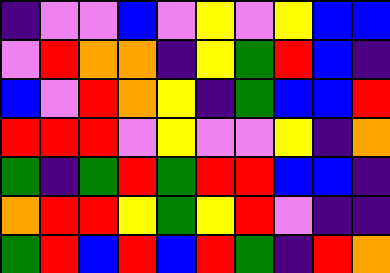[["indigo", "violet", "violet", "blue", "violet", "yellow", "violet", "yellow", "blue", "blue"], ["violet", "red", "orange", "orange", "indigo", "yellow", "green", "red", "blue", "indigo"], ["blue", "violet", "red", "orange", "yellow", "indigo", "green", "blue", "blue", "red"], ["red", "red", "red", "violet", "yellow", "violet", "violet", "yellow", "indigo", "orange"], ["green", "indigo", "green", "red", "green", "red", "red", "blue", "blue", "indigo"], ["orange", "red", "red", "yellow", "green", "yellow", "red", "violet", "indigo", "indigo"], ["green", "red", "blue", "red", "blue", "red", "green", "indigo", "red", "orange"]]